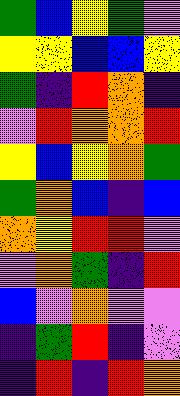[["green", "blue", "yellow", "green", "violet"], ["yellow", "yellow", "blue", "blue", "yellow"], ["green", "indigo", "red", "orange", "indigo"], ["violet", "red", "orange", "orange", "red"], ["yellow", "blue", "yellow", "orange", "green"], ["green", "orange", "blue", "indigo", "blue"], ["orange", "yellow", "red", "red", "violet"], ["violet", "orange", "green", "indigo", "red"], ["blue", "violet", "orange", "violet", "violet"], ["indigo", "green", "red", "indigo", "violet"], ["indigo", "red", "indigo", "red", "orange"]]